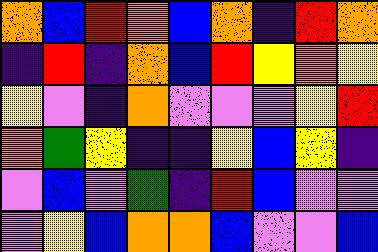[["orange", "blue", "red", "orange", "blue", "orange", "indigo", "red", "orange"], ["indigo", "red", "indigo", "orange", "blue", "red", "yellow", "orange", "yellow"], ["yellow", "violet", "indigo", "orange", "violet", "violet", "violet", "yellow", "red"], ["orange", "green", "yellow", "indigo", "indigo", "yellow", "blue", "yellow", "indigo"], ["violet", "blue", "violet", "green", "indigo", "red", "blue", "violet", "violet"], ["violet", "yellow", "blue", "orange", "orange", "blue", "violet", "violet", "blue"]]